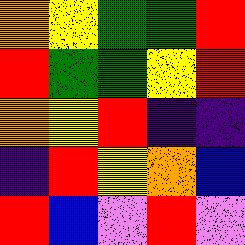[["orange", "yellow", "green", "green", "red"], ["red", "green", "green", "yellow", "red"], ["orange", "yellow", "red", "indigo", "indigo"], ["indigo", "red", "yellow", "orange", "blue"], ["red", "blue", "violet", "red", "violet"]]